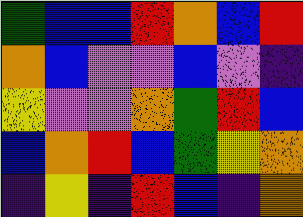[["green", "blue", "blue", "red", "orange", "blue", "red"], ["orange", "blue", "violet", "violet", "blue", "violet", "indigo"], ["yellow", "violet", "violet", "orange", "green", "red", "blue"], ["blue", "orange", "red", "blue", "green", "yellow", "orange"], ["indigo", "yellow", "indigo", "red", "blue", "indigo", "orange"]]